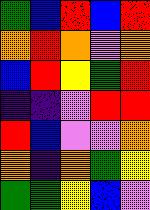[["green", "blue", "red", "blue", "red"], ["orange", "red", "orange", "violet", "orange"], ["blue", "red", "yellow", "green", "red"], ["indigo", "indigo", "violet", "red", "red"], ["red", "blue", "violet", "violet", "orange"], ["orange", "indigo", "orange", "green", "yellow"], ["green", "green", "yellow", "blue", "violet"]]